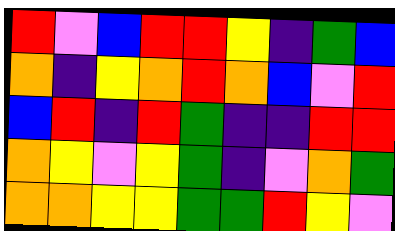[["red", "violet", "blue", "red", "red", "yellow", "indigo", "green", "blue"], ["orange", "indigo", "yellow", "orange", "red", "orange", "blue", "violet", "red"], ["blue", "red", "indigo", "red", "green", "indigo", "indigo", "red", "red"], ["orange", "yellow", "violet", "yellow", "green", "indigo", "violet", "orange", "green"], ["orange", "orange", "yellow", "yellow", "green", "green", "red", "yellow", "violet"]]